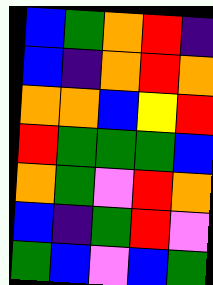[["blue", "green", "orange", "red", "indigo"], ["blue", "indigo", "orange", "red", "orange"], ["orange", "orange", "blue", "yellow", "red"], ["red", "green", "green", "green", "blue"], ["orange", "green", "violet", "red", "orange"], ["blue", "indigo", "green", "red", "violet"], ["green", "blue", "violet", "blue", "green"]]